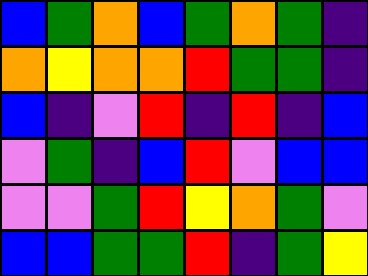[["blue", "green", "orange", "blue", "green", "orange", "green", "indigo"], ["orange", "yellow", "orange", "orange", "red", "green", "green", "indigo"], ["blue", "indigo", "violet", "red", "indigo", "red", "indigo", "blue"], ["violet", "green", "indigo", "blue", "red", "violet", "blue", "blue"], ["violet", "violet", "green", "red", "yellow", "orange", "green", "violet"], ["blue", "blue", "green", "green", "red", "indigo", "green", "yellow"]]